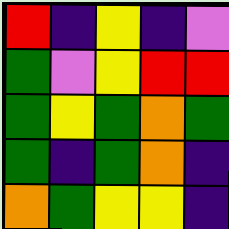[["red", "indigo", "yellow", "indigo", "violet"], ["green", "violet", "yellow", "red", "red"], ["green", "yellow", "green", "orange", "green"], ["green", "indigo", "green", "orange", "indigo"], ["orange", "green", "yellow", "yellow", "indigo"]]